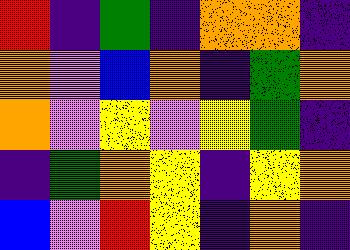[["red", "indigo", "green", "indigo", "orange", "orange", "indigo"], ["orange", "violet", "blue", "orange", "indigo", "green", "orange"], ["orange", "violet", "yellow", "violet", "yellow", "green", "indigo"], ["indigo", "green", "orange", "yellow", "indigo", "yellow", "orange"], ["blue", "violet", "red", "yellow", "indigo", "orange", "indigo"]]